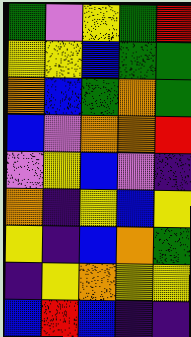[["green", "violet", "yellow", "green", "red"], ["yellow", "yellow", "blue", "green", "green"], ["orange", "blue", "green", "orange", "green"], ["blue", "violet", "orange", "orange", "red"], ["violet", "yellow", "blue", "violet", "indigo"], ["orange", "indigo", "yellow", "blue", "yellow"], ["yellow", "indigo", "blue", "orange", "green"], ["indigo", "yellow", "orange", "yellow", "yellow"], ["blue", "red", "blue", "indigo", "indigo"]]